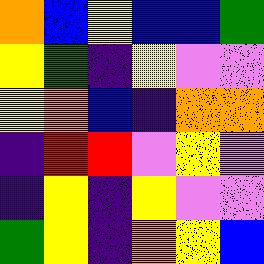[["orange", "blue", "yellow", "blue", "blue", "green"], ["yellow", "green", "indigo", "yellow", "violet", "violet"], ["yellow", "orange", "blue", "indigo", "orange", "orange"], ["indigo", "red", "red", "violet", "yellow", "violet"], ["indigo", "yellow", "indigo", "yellow", "violet", "violet"], ["green", "yellow", "indigo", "orange", "yellow", "blue"]]